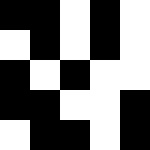[["black", "black", "white", "black", "white"], ["white", "black", "white", "black", "white"], ["black", "white", "black", "white", "white"], ["black", "black", "white", "white", "black"], ["white", "black", "black", "white", "black"]]